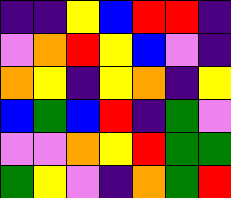[["indigo", "indigo", "yellow", "blue", "red", "red", "indigo"], ["violet", "orange", "red", "yellow", "blue", "violet", "indigo"], ["orange", "yellow", "indigo", "yellow", "orange", "indigo", "yellow"], ["blue", "green", "blue", "red", "indigo", "green", "violet"], ["violet", "violet", "orange", "yellow", "red", "green", "green"], ["green", "yellow", "violet", "indigo", "orange", "green", "red"]]